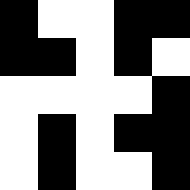[["black", "white", "white", "black", "black"], ["black", "black", "white", "black", "white"], ["white", "white", "white", "white", "black"], ["white", "black", "white", "black", "black"], ["white", "black", "white", "white", "black"]]